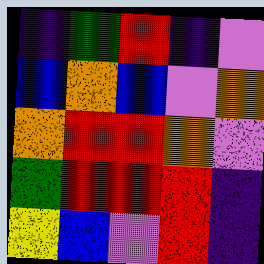[["indigo", "green", "red", "indigo", "violet"], ["blue", "orange", "blue", "violet", "orange"], ["orange", "red", "red", "orange", "violet"], ["green", "red", "red", "red", "indigo"], ["yellow", "blue", "violet", "red", "indigo"]]